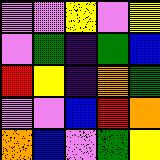[["violet", "violet", "yellow", "violet", "yellow"], ["violet", "green", "indigo", "green", "blue"], ["red", "yellow", "indigo", "orange", "green"], ["violet", "violet", "blue", "red", "orange"], ["orange", "blue", "violet", "green", "yellow"]]